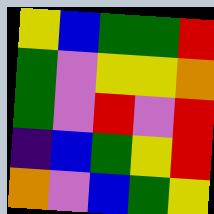[["yellow", "blue", "green", "green", "red"], ["green", "violet", "yellow", "yellow", "orange"], ["green", "violet", "red", "violet", "red"], ["indigo", "blue", "green", "yellow", "red"], ["orange", "violet", "blue", "green", "yellow"]]